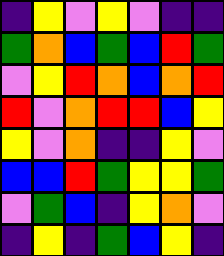[["indigo", "yellow", "violet", "yellow", "violet", "indigo", "indigo"], ["green", "orange", "blue", "green", "blue", "red", "green"], ["violet", "yellow", "red", "orange", "blue", "orange", "red"], ["red", "violet", "orange", "red", "red", "blue", "yellow"], ["yellow", "violet", "orange", "indigo", "indigo", "yellow", "violet"], ["blue", "blue", "red", "green", "yellow", "yellow", "green"], ["violet", "green", "blue", "indigo", "yellow", "orange", "violet"], ["indigo", "yellow", "indigo", "green", "blue", "yellow", "indigo"]]